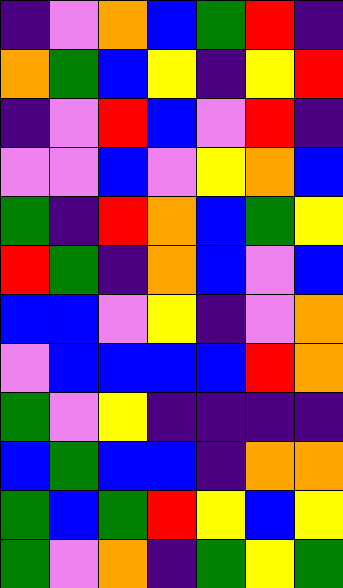[["indigo", "violet", "orange", "blue", "green", "red", "indigo"], ["orange", "green", "blue", "yellow", "indigo", "yellow", "red"], ["indigo", "violet", "red", "blue", "violet", "red", "indigo"], ["violet", "violet", "blue", "violet", "yellow", "orange", "blue"], ["green", "indigo", "red", "orange", "blue", "green", "yellow"], ["red", "green", "indigo", "orange", "blue", "violet", "blue"], ["blue", "blue", "violet", "yellow", "indigo", "violet", "orange"], ["violet", "blue", "blue", "blue", "blue", "red", "orange"], ["green", "violet", "yellow", "indigo", "indigo", "indigo", "indigo"], ["blue", "green", "blue", "blue", "indigo", "orange", "orange"], ["green", "blue", "green", "red", "yellow", "blue", "yellow"], ["green", "violet", "orange", "indigo", "green", "yellow", "green"]]